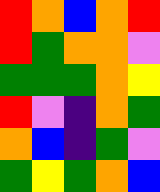[["red", "orange", "blue", "orange", "red"], ["red", "green", "orange", "orange", "violet"], ["green", "green", "green", "orange", "yellow"], ["red", "violet", "indigo", "orange", "green"], ["orange", "blue", "indigo", "green", "violet"], ["green", "yellow", "green", "orange", "blue"]]